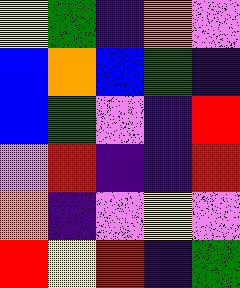[["yellow", "green", "indigo", "orange", "violet"], ["blue", "orange", "blue", "green", "indigo"], ["blue", "green", "violet", "indigo", "red"], ["violet", "red", "indigo", "indigo", "red"], ["orange", "indigo", "violet", "yellow", "violet"], ["red", "yellow", "red", "indigo", "green"]]